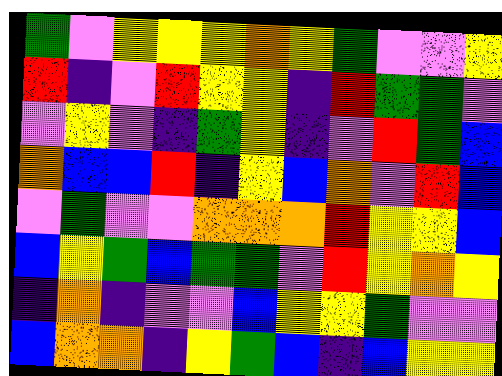[["green", "violet", "yellow", "yellow", "yellow", "orange", "yellow", "green", "violet", "violet", "yellow"], ["red", "indigo", "violet", "red", "yellow", "yellow", "indigo", "red", "green", "green", "violet"], ["violet", "yellow", "violet", "indigo", "green", "yellow", "indigo", "violet", "red", "green", "blue"], ["orange", "blue", "blue", "red", "indigo", "yellow", "blue", "orange", "violet", "red", "blue"], ["violet", "green", "violet", "violet", "orange", "orange", "orange", "red", "yellow", "yellow", "blue"], ["blue", "yellow", "green", "blue", "green", "green", "violet", "red", "yellow", "orange", "yellow"], ["indigo", "orange", "indigo", "violet", "violet", "blue", "yellow", "yellow", "green", "violet", "violet"], ["blue", "orange", "orange", "indigo", "yellow", "green", "blue", "indigo", "blue", "yellow", "yellow"]]